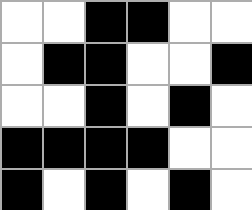[["white", "white", "black", "black", "white", "white"], ["white", "black", "black", "white", "white", "black"], ["white", "white", "black", "white", "black", "white"], ["black", "black", "black", "black", "white", "white"], ["black", "white", "black", "white", "black", "white"]]